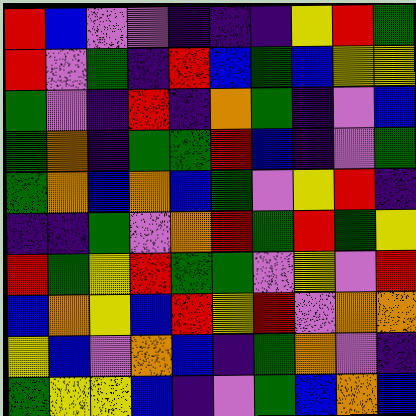[["red", "blue", "violet", "violet", "indigo", "indigo", "indigo", "yellow", "red", "green"], ["red", "violet", "green", "indigo", "red", "blue", "green", "blue", "yellow", "yellow"], ["green", "violet", "indigo", "red", "indigo", "orange", "green", "indigo", "violet", "blue"], ["green", "orange", "indigo", "green", "green", "red", "blue", "indigo", "violet", "green"], ["green", "orange", "blue", "orange", "blue", "green", "violet", "yellow", "red", "indigo"], ["indigo", "indigo", "green", "violet", "orange", "red", "green", "red", "green", "yellow"], ["red", "green", "yellow", "red", "green", "green", "violet", "yellow", "violet", "red"], ["blue", "orange", "yellow", "blue", "red", "yellow", "red", "violet", "orange", "orange"], ["yellow", "blue", "violet", "orange", "blue", "indigo", "green", "orange", "violet", "indigo"], ["green", "yellow", "yellow", "blue", "indigo", "violet", "green", "blue", "orange", "blue"]]